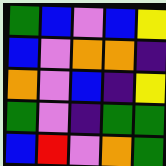[["green", "blue", "violet", "blue", "yellow"], ["blue", "violet", "orange", "orange", "indigo"], ["orange", "violet", "blue", "indigo", "yellow"], ["green", "violet", "indigo", "green", "green"], ["blue", "red", "violet", "orange", "green"]]